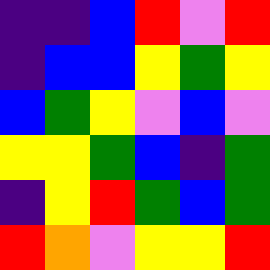[["indigo", "indigo", "blue", "red", "violet", "red"], ["indigo", "blue", "blue", "yellow", "green", "yellow"], ["blue", "green", "yellow", "violet", "blue", "violet"], ["yellow", "yellow", "green", "blue", "indigo", "green"], ["indigo", "yellow", "red", "green", "blue", "green"], ["red", "orange", "violet", "yellow", "yellow", "red"]]